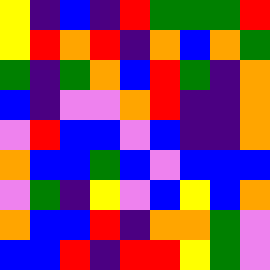[["yellow", "indigo", "blue", "indigo", "red", "green", "green", "green", "red"], ["yellow", "red", "orange", "red", "indigo", "orange", "blue", "orange", "green"], ["green", "indigo", "green", "orange", "blue", "red", "green", "indigo", "orange"], ["blue", "indigo", "violet", "violet", "orange", "red", "indigo", "indigo", "orange"], ["violet", "red", "blue", "blue", "violet", "blue", "indigo", "indigo", "orange"], ["orange", "blue", "blue", "green", "blue", "violet", "blue", "blue", "blue"], ["violet", "green", "indigo", "yellow", "violet", "blue", "yellow", "blue", "orange"], ["orange", "blue", "blue", "red", "indigo", "orange", "orange", "green", "violet"], ["blue", "blue", "red", "indigo", "red", "red", "yellow", "green", "violet"]]